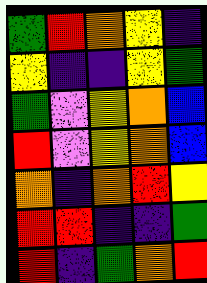[["green", "red", "orange", "yellow", "indigo"], ["yellow", "indigo", "indigo", "yellow", "green"], ["green", "violet", "yellow", "orange", "blue"], ["red", "violet", "yellow", "orange", "blue"], ["orange", "indigo", "orange", "red", "yellow"], ["red", "red", "indigo", "indigo", "green"], ["red", "indigo", "green", "orange", "red"]]